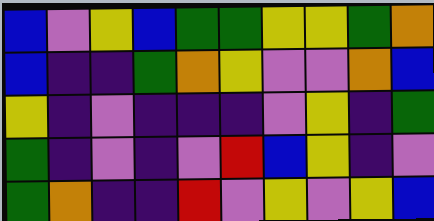[["blue", "violet", "yellow", "blue", "green", "green", "yellow", "yellow", "green", "orange"], ["blue", "indigo", "indigo", "green", "orange", "yellow", "violet", "violet", "orange", "blue"], ["yellow", "indigo", "violet", "indigo", "indigo", "indigo", "violet", "yellow", "indigo", "green"], ["green", "indigo", "violet", "indigo", "violet", "red", "blue", "yellow", "indigo", "violet"], ["green", "orange", "indigo", "indigo", "red", "violet", "yellow", "violet", "yellow", "blue"]]